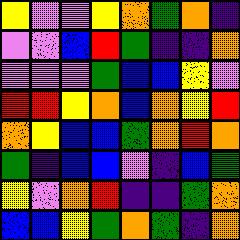[["yellow", "violet", "violet", "yellow", "orange", "green", "orange", "indigo"], ["violet", "violet", "blue", "red", "green", "indigo", "indigo", "orange"], ["violet", "violet", "violet", "green", "blue", "blue", "yellow", "violet"], ["red", "red", "yellow", "orange", "blue", "orange", "yellow", "red"], ["orange", "yellow", "blue", "blue", "green", "orange", "red", "orange"], ["green", "indigo", "blue", "blue", "violet", "indigo", "blue", "green"], ["yellow", "violet", "orange", "red", "indigo", "indigo", "green", "orange"], ["blue", "blue", "yellow", "green", "orange", "green", "indigo", "orange"]]